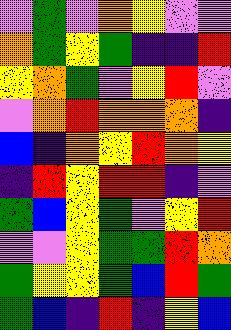[["violet", "green", "violet", "orange", "yellow", "violet", "violet"], ["orange", "green", "yellow", "green", "indigo", "indigo", "red"], ["yellow", "orange", "green", "violet", "yellow", "red", "violet"], ["violet", "orange", "red", "orange", "orange", "orange", "indigo"], ["blue", "indigo", "orange", "yellow", "red", "orange", "yellow"], ["indigo", "red", "yellow", "red", "red", "indigo", "violet"], ["green", "blue", "yellow", "green", "violet", "yellow", "red"], ["violet", "violet", "yellow", "green", "green", "red", "orange"], ["green", "yellow", "yellow", "green", "blue", "red", "green"], ["green", "blue", "indigo", "red", "indigo", "yellow", "blue"]]